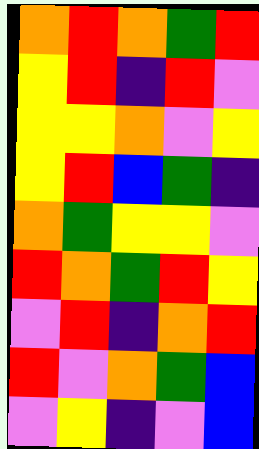[["orange", "red", "orange", "green", "red"], ["yellow", "red", "indigo", "red", "violet"], ["yellow", "yellow", "orange", "violet", "yellow"], ["yellow", "red", "blue", "green", "indigo"], ["orange", "green", "yellow", "yellow", "violet"], ["red", "orange", "green", "red", "yellow"], ["violet", "red", "indigo", "orange", "red"], ["red", "violet", "orange", "green", "blue"], ["violet", "yellow", "indigo", "violet", "blue"]]